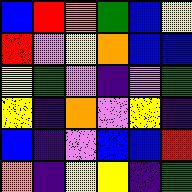[["blue", "red", "orange", "green", "blue", "yellow"], ["red", "violet", "yellow", "orange", "blue", "blue"], ["yellow", "green", "violet", "indigo", "violet", "green"], ["yellow", "indigo", "orange", "violet", "yellow", "indigo"], ["blue", "indigo", "violet", "blue", "blue", "red"], ["orange", "indigo", "yellow", "yellow", "indigo", "green"]]